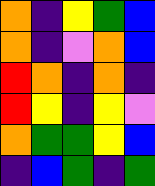[["orange", "indigo", "yellow", "green", "blue"], ["orange", "indigo", "violet", "orange", "blue"], ["red", "orange", "indigo", "orange", "indigo"], ["red", "yellow", "indigo", "yellow", "violet"], ["orange", "green", "green", "yellow", "blue"], ["indigo", "blue", "green", "indigo", "green"]]